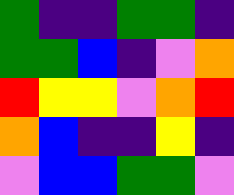[["green", "indigo", "indigo", "green", "green", "indigo"], ["green", "green", "blue", "indigo", "violet", "orange"], ["red", "yellow", "yellow", "violet", "orange", "red"], ["orange", "blue", "indigo", "indigo", "yellow", "indigo"], ["violet", "blue", "blue", "green", "green", "violet"]]